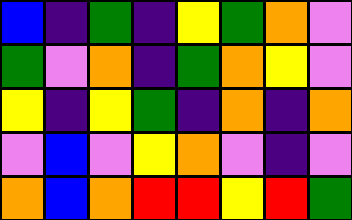[["blue", "indigo", "green", "indigo", "yellow", "green", "orange", "violet"], ["green", "violet", "orange", "indigo", "green", "orange", "yellow", "violet"], ["yellow", "indigo", "yellow", "green", "indigo", "orange", "indigo", "orange"], ["violet", "blue", "violet", "yellow", "orange", "violet", "indigo", "violet"], ["orange", "blue", "orange", "red", "red", "yellow", "red", "green"]]